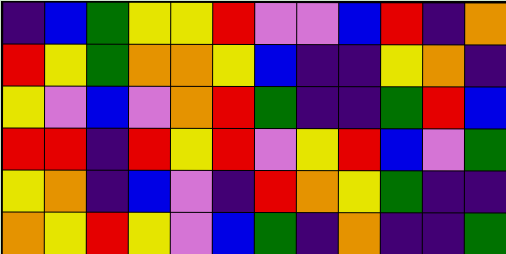[["indigo", "blue", "green", "yellow", "yellow", "red", "violet", "violet", "blue", "red", "indigo", "orange"], ["red", "yellow", "green", "orange", "orange", "yellow", "blue", "indigo", "indigo", "yellow", "orange", "indigo"], ["yellow", "violet", "blue", "violet", "orange", "red", "green", "indigo", "indigo", "green", "red", "blue"], ["red", "red", "indigo", "red", "yellow", "red", "violet", "yellow", "red", "blue", "violet", "green"], ["yellow", "orange", "indigo", "blue", "violet", "indigo", "red", "orange", "yellow", "green", "indigo", "indigo"], ["orange", "yellow", "red", "yellow", "violet", "blue", "green", "indigo", "orange", "indigo", "indigo", "green"]]